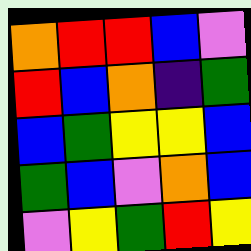[["orange", "red", "red", "blue", "violet"], ["red", "blue", "orange", "indigo", "green"], ["blue", "green", "yellow", "yellow", "blue"], ["green", "blue", "violet", "orange", "blue"], ["violet", "yellow", "green", "red", "yellow"]]